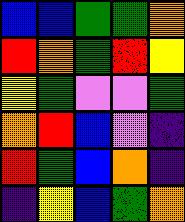[["blue", "blue", "green", "green", "orange"], ["red", "orange", "green", "red", "yellow"], ["yellow", "green", "violet", "violet", "green"], ["orange", "red", "blue", "violet", "indigo"], ["red", "green", "blue", "orange", "indigo"], ["indigo", "yellow", "blue", "green", "orange"]]